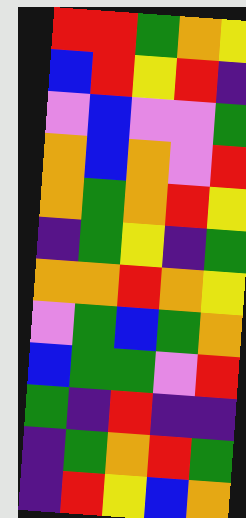[["red", "red", "green", "orange", "yellow"], ["blue", "red", "yellow", "red", "indigo"], ["violet", "blue", "violet", "violet", "green"], ["orange", "blue", "orange", "violet", "red"], ["orange", "green", "orange", "red", "yellow"], ["indigo", "green", "yellow", "indigo", "green"], ["orange", "orange", "red", "orange", "yellow"], ["violet", "green", "blue", "green", "orange"], ["blue", "green", "green", "violet", "red"], ["green", "indigo", "red", "indigo", "indigo"], ["indigo", "green", "orange", "red", "green"], ["indigo", "red", "yellow", "blue", "orange"]]